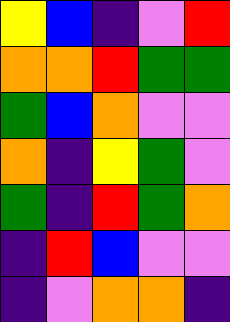[["yellow", "blue", "indigo", "violet", "red"], ["orange", "orange", "red", "green", "green"], ["green", "blue", "orange", "violet", "violet"], ["orange", "indigo", "yellow", "green", "violet"], ["green", "indigo", "red", "green", "orange"], ["indigo", "red", "blue", "violet", "violet"], ["indigo", "violet", "orange", "orange", "indigo"]]